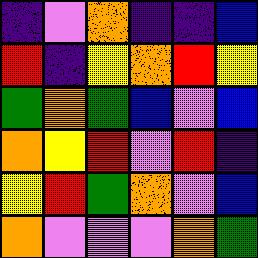[["indigo", "violet", "orange", "indigo", "indigo", "blue"], ["red", "indigo", "yellow", "orange", "red", "yellow"], ["green", "orange", "green", "blue", "violet", "blue"], ["orange", "yellow", "red", "violet", "red", "indigo"], ["yellow", "red", "green", "orange", "violet", "blue"], ["orange", "violet", "violet", "violet", "orange", "green"]]